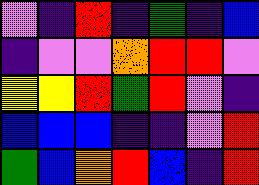[["violet", "indigo", "red", "indigo", "green", "indigo", "blue"], ["indigo", "violet", "violet", "orange", "red", "red", "violet"], ["yellow", "yellow", "red", "green", "red", "violet", "indigo"], ["blue", "blue", "blue", "indigo", "indigo", "violet", "red"], ["green", "blue", "orange", "red", "blue", "indigo", "red"]]